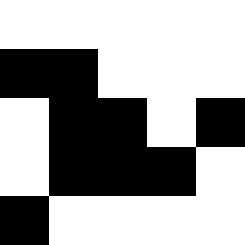[["white", "white", "white", "white", "white"], ["black", "black", "white", "white", "white"], ["white", "black", "black", "white", "black"], ["white", "black", "black", "black", "white"], ["black", "white", "white", "white", "white"]]